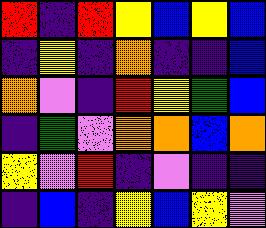[["red", "indigo", "red", "yellow", "blue", "yellow", "blue"], ["indigo", "yellow", "indigo", "orange", "indigo", "indigo", "blue"], ["orange", "violet", "indigo", "red", "yellow", "green", "blue"], ["indigo", "green", "violet", "orange", "orange", "blue", "orange"], ["yellow", "violet", "red", "indigo", "violet", "indigo", "indigo"], ["indigo", "blue", "indigo", "yellow", "blue", "yellow", "violet"]]